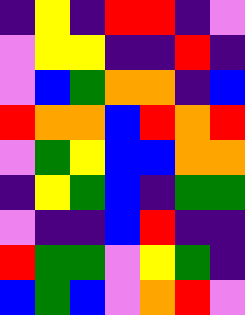[["indigo", "yellow", "indigo", "red", "red", "indigo", "violet"], ["violet", "yellow", "yellow", "indigo", "indigo", "red", "indigo"], ["violet", "blue", "green", "orange", "orange", "indigo", "blue"], ["red", "orange", "orange", "blue", "red", "orange", "red"], ["violet", "green", "yellow", "blue", "blue", "orange", "orange"], ["indigo", "yellow", "green", "blue", "indigo", "green", "green"], ["violet", "indigo", "indigo", "blue", "red", "indigo", "indigo"], ["red", "green", "green", "violet", "yellow", "green", "indigo"], ["blue", "green", "blue", "violet", "orange", "red", "violet"]]